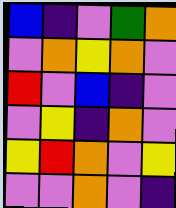[["blue", "indigo", "violet", "green", "orange"], ["violet", "orange", "yellow", "orange", "violet"], ["red", "violet", "blue", "indigo", "violet"], ["violet", "yellow", "indigo", "orange", "violet"], ["yellow", "red", "orange", "violet", "yellow"], ["violet", "violet", "orange", "violet", "indigo"]]